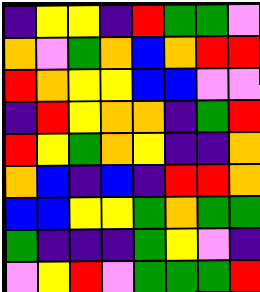[["indigo", "yellow", "yellow", "indigo", "red", "green", "green", "violet"], ["orange", "violet", "green", "orange", "blue", "orange", "red", "red"], ["red", "orange", "yellow", "yellow", "blue", "blue", "violet", "violet"], ["indigo", "red", "yellow", "orange", "orange", "indigo", "green", "red"], ["red", "yellow", "green", "orange", "yellow", "indigo", "indigo", "orange"], ["orange", "blue", "indigo", "blue", "indigo", "red", "red", "orange"], ["blue", "blue", "yellow", "yellow", "green", "orange", "green", "green"], ["green", "indigo", "indigo", "indigo", "green", "yellow", "violet", "indigo"], ["violet", "yellow", "red", "violet", "green", "green", "green", "red"]]